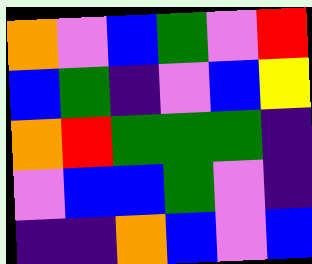[["orange", "violet", "blue", "green", "violet", "red"], ["blue", "green", "indigo", "violet", "blue", "yellow"], ["orange", "red", "green", "green", "green", "indigo"], ["violet", "blue", "blue", "green", "violet", "indigo"], ["indigo", "indigo", "orange", "blue", "violet", "blue"]]